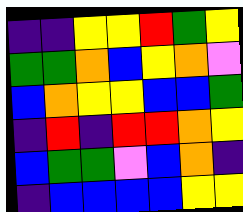[["indigo", "indigo", "yellow", "yellow", "red", "green", "yellow"], ["green", "green", "orange", "blue", "yellow", "orange", "violet"], ["blue", "orange", "yellow", "yellow", "blue", "blue", "green"], ["indigo", "red", "indigo", "red", "red", "orange", "yellow"], ["blue", "green", "green", "violet", "blue", "orange", "indigo"], ["indigo", "blue", "blue", "blue", "blue", "yellow", "yellow"]]